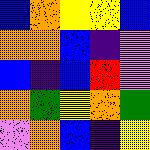[["blue", "orange", "yellow", "yellow", "blue"], ["orange", "orange", "blue", "indigo", "violet"], ["blue", "indigo", "blue", "red", "violet"], ["orange", "green", "yellow", "orange", "green"], ["violet", "orange", "blue", "indigo", "yellow"]]